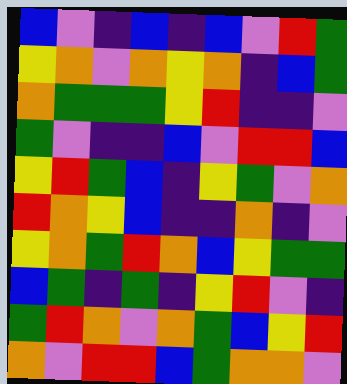[["blue", "violet", "indigo", "blue", "indigo", "blue", "violet", "red", "green"], ["yellow", "orange", "violet", "orange", "yellow", "orange", "indigo", "blue", "green"], ["orange", "green", "green", "green", "yellow", "red", "indigo", "indigo", "violet"], ["green", "violet", "indigo", "indigo", "blue", "violet", "red", "red", "blue"], ["yellow", "red", "green", "blue", "indigo", "yellow", "green", "violet", "orange"], ["red", "orange", "yellow", "blue", "indigo", "indigo", "orange", "indigo", "violet"], ["yellow", "orange", "green", "red", "orange", "blue", "yellow", "green", "green"], ["blue", "green", "indigo", "green", "indigo", "yellow", "red", "violet", "indigo"], ["green", "red", "orange", "violet", "orange", "green", "blue", "yellow", "red"], ["orange", "violet", "red", "red", "blue", "green", "orange", "orange", "violet"]]